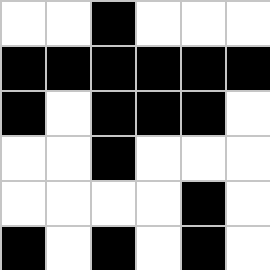[["white", "white", "black", "white", "white", "white"], ["black", "black", "black", "black", "black", "black"], ["black", "white", "black", "black", "black", "white"], ["white", "white", "black", "white", "white", "white"], ["white", "white", "white", "white", "black", "white"], ["black", "white", "black", "white", "black", "white"]]